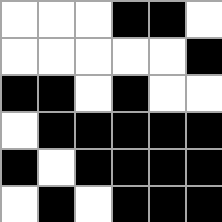[["white", "white", "white", "black", "black", "white"], ["white", "white", "white", "white", "white", "black"], ["black", "black", "white", "black", "white", "white"], ["white", "black", "black", "black", "black", "black"], ["black", "white", "black", "black", "black", "black"], ["white", "black", "white", "black", "black", "black"]]